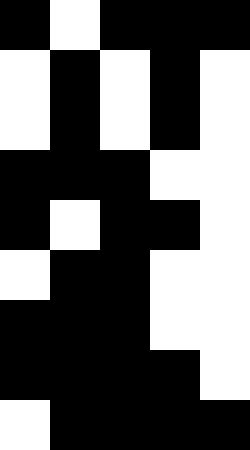[["black", "white", "black", "black", "black"], ["white", "black", "white", "black", "white"], ["white", "black", "white", "black", "white"], ["black", "black", "black", "white", "white"], ["black", "white", "black", "black", "white"], ["white", "black", "black", "white", "white"], ["black", "black", "black", "white", "white"], ["black", "black", "black", "black", "white"], ["white", "black", "black", "black", "black"]]